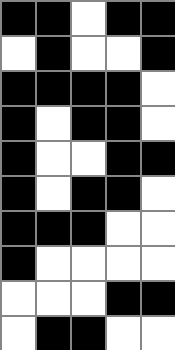[["black", "black", "white", "black", "black"], ["white", "black", "white", "white", "black"], ["black", "black", "black", "black", "white"], ["black", "white", "black", "black", "white"], ["black", "white", "white", "black", "black"], ["black", "white", "black", "black", "white"], ["black", "black", "black", "white", "white"], ["black", "white", "white", "white", "white"], ["white", "white", "white", "black", "black"], ["white", "black", "black", "white", "white"]]